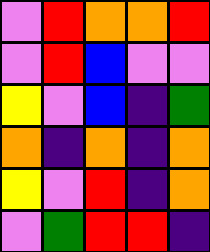[["violet", "red", "orange", "orange", "red"], ["violet", "red", "blue", "violet", "violet"], ["yellow", "violet", "blue", "indigo", "green"], ["orange", "indigo", "orange", "indigo", "orange"], ["yellow", "violet", "red", "indigo", "orange"], ["violet", "green", "red", "red", "indigo"]]